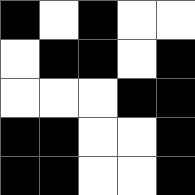[["black", "white", "black", "white", "white"], ["white", "black", "black", "white", "black"], ["white", "white", "white", "black", "black"], ["black", "black", "white", "white", "black"], ["black", "black", "white", "white", "black"]]